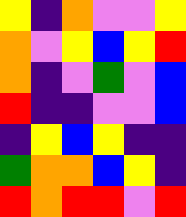[["yellow", "indigo", "orange", "violet", "violet", "yellow"], ["orange", "violet", "yellow", "blue", "yellow", "red"], ["orange", "indigo", "violet", "green", "violet", "blue"], ["red", "indigo", "indigo", "violet", "violet", "blue"], ["indigo", "yellow", "blue", "yellow", "indigo", "indigo"], ["green", "orange", "orange", "blue", "yellow", "indigo"], ["red", "orange", "red", "red", "violet", "red"]]